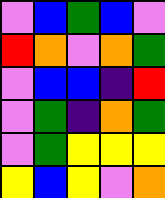[["violet", "blue", "green", "blue", "violet"], ["red", "orange", "violet", "orange", "green"], ["violet", "blue", "blue", "indigo", "red"], ["violet", "green", "indigo", "orange", "green"], ["violet", "green", "yellow", "yellow", "yellow"], ["yellow", "blue", "yellow", "violet", "orange"]]